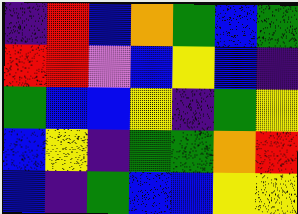[["indigo", "red", "blue", "orange", "green", "blue", "green"], ["red", "red", "violet", "blue", "yellow", "blue", "indigo"], ["green", "blue", "blue", "yellow", "indigo", "green", "yellow"], ["blue", "yellow", "indigo", "green", "green", "orange", "red"], ["blue", "indigo", "green", "blue", "blue", "yellow", "yellow"]]